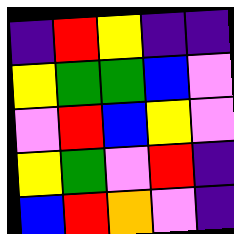[["indigo", "red", "yellow", "indigo", "indigo"], ["yellow", "green", "green", "blue", "violet"], ["violet", "red", "blue", "yellow", "violet"], ["yellow", "green", "violet", "red", "indigo"], ["blue", "red", "orange", "violet", "indigo"]]